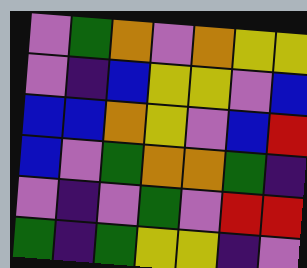[["violet", "green", "orange", "violet", "orange", "yellow", "yellow"], ["violet", "indigo", "blue", "yellow", "yellow", "violet", "blue"], ["blue", "blue", "orange", "yellow", "violet", "blue", "red"], ["blue", "violet", "green", "orange", "orange", "green", "indigo"], ["violet", "indigo", "violet", "green", "violet", "red", "red"], ["green", "indigo", "green", "yellow", "yellow", "indigo", "violet"]]